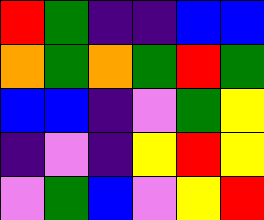[["red", "green", "indigo", "indigo", "blue", "blue"], ["orange", "green", "orange", "green", "red", "green"], ["blue", "blue", "indigo", "violet", "green", "yellow"], ["indigo", "violet", "indigo", "yellow", "red", "yellow"], ["violet", "green", "blue", "violet", "yellow", "red"]]